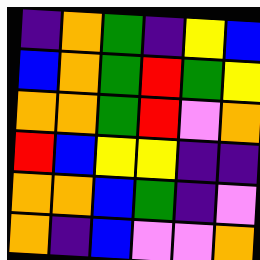[["indigo", "orange", "green", "indigo", "yellow", "blue"], ["blue", "orange", "green", "red", "green", "yellow"], ["orange", "orange", "green", "red", "violet", "orange"], ["red", "blue", "yellow", "yellow", "indigo", "indigo"], ["orange", "orange", "blue", "green", "indigo", "violet"], ["orange", "indigo", "blue", "violet", "violet", "orange"]]